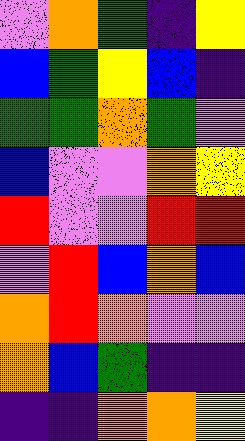[["violet", "orange", "green", "indigo", "yellow"], ["blue", "green", "yellow", "blue", "indigo"], ["green", "green", "orange", "green", "violet"], ["blue", "violet", "violet", "orange", "yellow"], ["red", "violet", "violet", "red", "red"], ["violet", "red", "blue", "orange", "blue"], ["orange", "red", "orange", "violet", "violet"], ["orange", "blue", "green", "indigo", "indigo"], ["indigo", "indigo", "orange", "orange", "yellow"]]